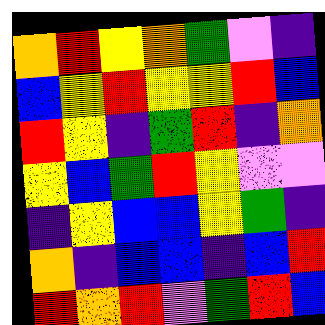[["orange", "red", "yellow", "orange", "green", "violet", "indigo"], ["blue", "yellow", "red", "yellow", "yellow", "red", "blue"], ["red", "yellow", "indigo", "green", "red", "indigo", "orange"], ["yellow", "blue", "green", "red", "yellow", "violet", "violet"], ["indigo", "yellow", "blue", "blue", "yellow", "green", "indigo"], ["orange", "indigo", "blue", "blue", "indigo", "blue", "red"], ["red", "orange", "red", "violet", "green", "red", "blue"]]